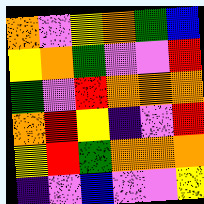[["orange", "violet", "yellow", "orange", "green", "blue"], ["yellow", "orange", "green", "violet", "violet", "red"], ["green", "violet", "red", "orange", "orange", "orange"], ["orange", "red", "yellow", "indigo", "violet", "red"], ["yellow", "red", "green", "orange", "orange", "orange"], ["indigo", "violet", "blue", "violet", "violet", "yellow"]]